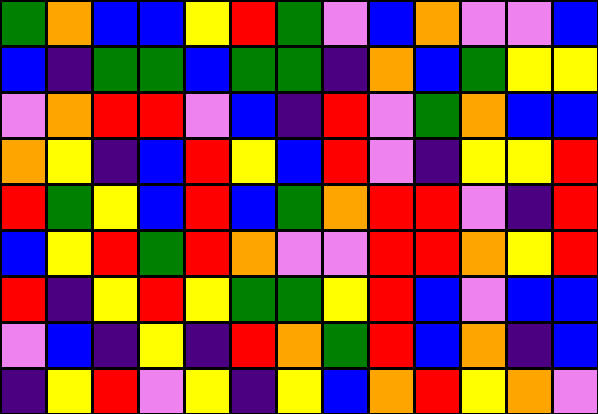[["green", "orange", "blue", "blue", "yellow", "red", "green", "violet", "blue", "orange", "violet", "violet", "blue"], ["blue", "indigo", "green", "green", "blue", "green", "green", "indigo", "orange", "blue", "green", "yellow", "yellow"], ["violet", "orange", "red", "red", "violet", "blue", "indigo", "red", "violet", "green", "orange", "blue", "blue"], ["orange", "yellow", "indigo", "blue", "red", "yellow", "blue", "red", "violet", "indigo", "yellow", "yellow", "red"], ["red", "green", "yellow", "blue", "red", "blue", "green", "orange", "red", "red", "violet", "indigo", "red"], ["blue", "yellow", "red", "green", "red", "orange", "violet", "violet", "red", "red", "orange", "yellow", "red"], ["red", "indigo", "yellow", "red", "yellow", "green", "green", "yellow", "red", "blue", "violet", "blue", "blue"], ["violet", "blue", "indigo", "yellow", "indigo", "red", "orange", "green", "red", "blue", "orange", "indigo", "blue"], ["indigo", "yellow", "red", "violet", "yellow", "indigo", "yellow", "blue", "orange", "red", "yellow", "orange", "violet"]]